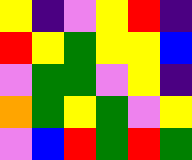[["yellow", "indigo", "violet", "yellow", "red", "indigo"], ["red", "yellow", "green", "yellow", "yellow", "blue"], ["violet", "green", "green", "violet", "yellow", "indigo"], ["orange", "green", "yellow", "green", "violet", "yellow"], ["violet", "blue", "red", "green", "red", "green"]]